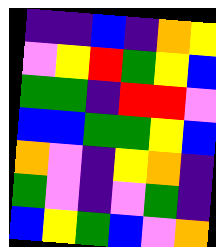[["indigo", "indigo", "blue", "indigo", "orange", "yellow"], ["violet", "yellow", "red", "green", "yellow", "blue"], ["green", "green", "indigo", "red", "red", "violet"], ["blue", "blue", "green", "green", "yellow", "blue"], ["orange", "violet", "indigo", "yellow", "orange", "indigo"], ["green", "violet", "indigo", "violet", "green", "indigo"], ["blue", "yellow", "green", "blue", "violet", "orange"]]